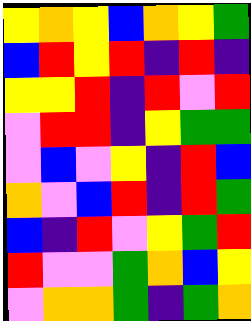[["yellow", "orange", "yellow", "blue", "orange", "yellow", "green"], ["blue", "red", "yellow", "red", "indigo", "red", "indigo"], ["yellow", "yellow", "red", "indigo", "red", "violet", "red"], ["violet", "red", "red", "indigo", "yellow", "green", "green"], ["violet", "blue", "violet", "yellow", "indigo", "red", "blue"], ["orange", "violet", "blue", "red", "indigo", "red", "green"], ["blue", "indigo", "red", "violet", "yellow", "green", "red"], ["red", "violet", "violet", "green", "orange", "blue", "yellow"], ["violet", "orange", "orange", "green", "indigo", "green", "orange"]]